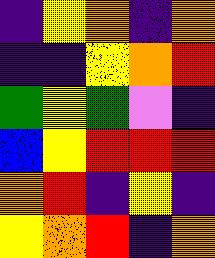[["indigo", "yellow", "orange", "indigo", "orange"], ["indigo", "indigo", "yellow", "orange", "red"], ["green", "yellow", "green", "violet", "indigo"], ["blue", "yellow", "red", "red", "red"], ["orange", "red", "indigo", "yellow", "indigo"], ["yellow", "orange", "red", "indigo", "orange"]]